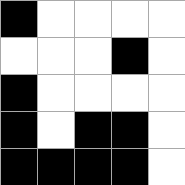[["black", "white", "white", "white", "white"], ["white", "white", "white", "black", "white"], ["black", "white", "white", "white", "white"], ["black", "white", "black", "black", "white"], ["black", "black", "black", "black", "white"]]